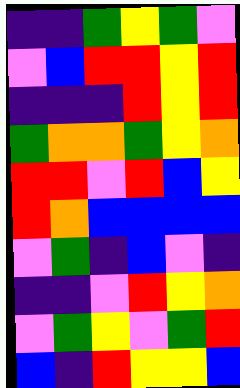[["indigo", "indigo", "green", "yellow", "green", "violet"], ["violet", "blue", "red", "red", "yellow", "red"], ["indigo", "indigo", "indigo", "red", "yellow", "red"], ["green", "orange", "orange", "green", "yellow", "orange"], ["red", "red", "violet", "red", "blue", "yellow"], ["red", "orange", "blue", "blue", "blue", "blue"], ["violet", "green", "indigo", "blue", "violet", "indigo"], ["indigo", "indigo", "violet", "red", "yellow", "orange"], ["violet", "green", "yellow", "violet", "green", "red"], ["blue", "indigo", "red", "yellow", "yellow", "blue"]]